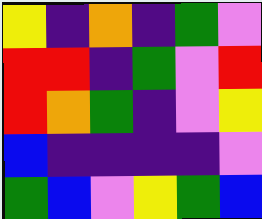[["yellow", "indigo", "orange", "indigo", "green", "violet"], ["red", "red", "indigo", "green", "violet", "red"], ["red", "orange", "green", "indigo", "violet", "yellow"], ["blue", "indigo", "indigo", "indigo", "indigo", "violet"], ["green", "blue", "violet", "yellow", "green", "blue"]]